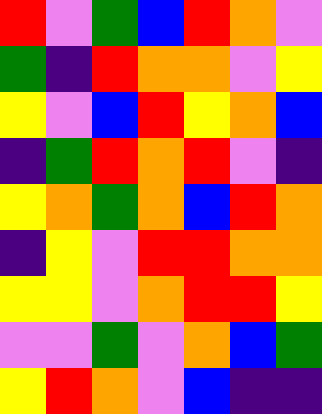[["red", "violet", "green", "blue", "red", "orange", "violet"], ["green", "indigo", "red", "orange", "orange", "violet", "yellow"], ["yellow", "violet", "blue", "red", "yellow", "orange", "blue"], ["indigo", "green", "red", "orange", "red", "violet", "indigo"], ["yellow", "orange", "green", "orange", "blue", "red", "orange"], ["indigo", "yellow", "violet", "red", "red", "orange", "orange"], ["yellow", "yellow", "violet", "orange", "red", "red", "yellow"], ["violet", "violet", "green", "violet", "orange", "blue", "green"], ["yellow", "red", "orange", "violet", "blue", "indigo", "indigo"]]